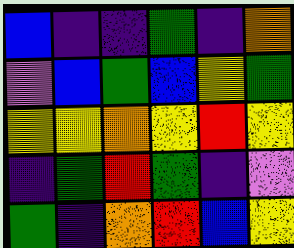[["blue", "indigo", "indigo", "green", "indigo", "orange"], ["violet", "blue", "green", "blue", "yellow", "green"], ["yellow", "yellow", "orange", "yellow", "red", "yellow"], ["indigo", "green", "red", "green", "indigo", "violet"], ["green", "indigo", "orange", "red", "blue", "yellow"]]